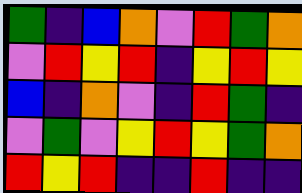[["green", "indigo", "blue", "orange", "violet", "red", "green", "orange"], ["violet", "red", "yellow", "red", "indigo", "yellow", "red", "yellow"], ["blue", "indigo", "orange", "violet", "indigo", "red", "green", "indigo"], ["violet", "green", "violet", "yellow", "red", "yellow", "green", "orange"], ["red", "yellow", "red", "indigo", "indigo", "red", "indigo", "indigo"]]